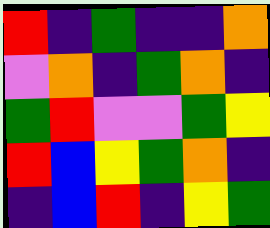[["red", "indigo", "green", "indigo", "indigo", "orange"], ["violet", "orange", "indigo", "green", "orange", "indigo"], ["green", "red", "violet", "violet", "green", "yellow"], ["red", "blue", "yellow", "green", "orange", "indigo"], ["indigo", "blue", "red", "indigo", "yellow", "green"]]